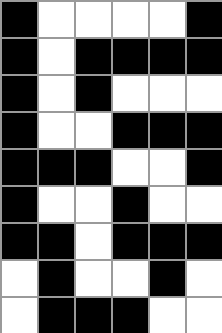[["black", "white", "white", "white", "white", "black"], ["black", "white", "black", "black", "black", "black"], ["black", "white", "black", "white", "white", "white"], ["black", "white", "white", "black", "black", "black"], ["black", "black", "black", "white", "white", "black"], ["black", "white", "white", "black", "white", "white"], ["black", "black", "white", "black", "black", "black"], ["white", "black", "white", "white", "black", "white"], ["white", "black", "black", "black", "white", "white"]]